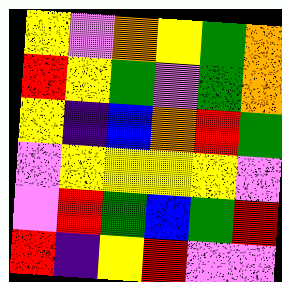[["yellow", "violet", "orange", "yellow", "green", "orange"], ["red", "yellow", "green", "violet", "green", "orange"], ["yellow", "indigo", "blue", "orange", "red", "green"], ["violet", "yellow", "yellow", "yellow", "yellow", "violet"], ["violet", "red", "green", "blue", "green", "red"], ["red", "indigo", "yellow", "red", "violet", "violet"]]